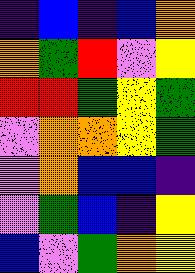[["indigo", "blue", "indigo", "blue", "orange"], ["orange", "green", "red", "violet", "yellow"], ["red", "red", "green", "yellow", "green"], ["violet", "orange", "orange", "yellow", "green"], ["violet", "orange", "blue", "blue", "indigo"], ["violet", "green", "blue", "indigo", "yellow"], ["blue", "violet", "green", "orange", "yellow"]]